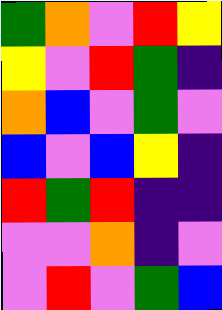[["green", "orange", "violet", "red", "yellow"], ["yellow", "violet", "red", "green", "indigo"], ["orange", "blue", "violet", "green", "violet"], ["blue", "violet", "blue", "yellow", "indigo"], ["red", "green", "red", "indigo", "indigo"], ["violet", "violet", "orange", "indigo", "violet"], ["violet", "red", "violet", "green", "blue"]]